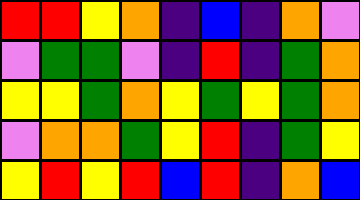[["red", "red", "yellow", "orange", "indigo", "blue", "indigo", "orange", "violet"], ["violet", "green", "green", "violet", "indigo", "red", "indigo", "green", "orange"], ["yellow", "yellow", "green", "orange", "yellow", "green", "yellow", "green", "orange"], ["violet", "orange", "orange", "green", "yellow", "red", "indigo", "green", "yellow"], ["yellow", "red", "yellow", "red", "blue", "red", "indigo", "orange", "blue"]]